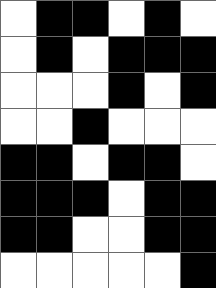[["white", "black", "black", "white", "black", "white"], ["white", "black", "white", "black", "black", "black"], ["white", "white", "white", "black", "white", "black"], ["white", "white", "black", "white", "white", "white"], ["black", "black", "white", "black", "black", "white"], ["black", "black", "black", "white", "black", "black"], ["black", "black", "white", "white", "black", "black"], ["white", "white", "white", "white", "white", "black"]]